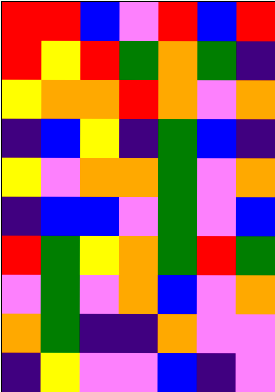[["red", "red", "blue", "violet", "red", "blue", "red"], ["red", "yellow", "red", "green", "orange", "green", "indigo"], ["yellow", "orange", "orange", "red", "orange", "violet", "orange"], ["indigo", "blue", "yellow", "indigo", "green", "blue", "indigo"], ["yellow", "violet", "orange", "orange", "green", "violet", "orange"], ["indigo", "blue", "blue", "violet", "green", "violet", "blue"], ["red", "green", "yellow", "orange", "green", "red", "green"], ["violet", "green", "violet", "orange", "blue", "violet", "orange"], ["orange", "green", "indigo", "indigo", "orange", "violet", "violet"], ["indigo", "yellow", "violet", "violet", "blue", "indigo", "violet"]]